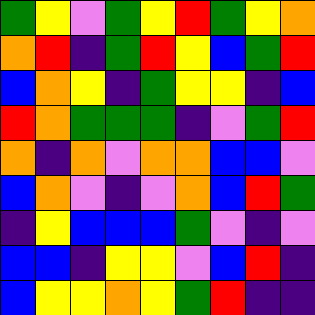[["green", "yellow", "violet", "green", "yellow", "red", "green", "yellow", "orange"], ["orange", "red", "indigo", "green", "red", "yellow", "blue", "green", "red"], ["blue", "orange", "yellow", "indigo", "green", "yellow", "yellow", "indigo", "blue"], ["red", "orange", "green", "green", "green", "indigo", "violet", "green", "red"], ["orange", "indigo", "orange", "violet", "orange", "orange", "blue", "blue", "violet"], ["blue", "orange", "violet", "indigo", "violet", "orange", "blue", "red", "green"], ["indigo", "yellow", "blue", "blue", "blue", "green", "violet", "indigo", "violet"], ["blue", "blue", "indigo", "yellow", "yellow", "violet", "blue", "red", "indigo"], ["blue", "yellow", "yellow", "orange", "yellow", "green", "red", "indigo", "indigo"]]